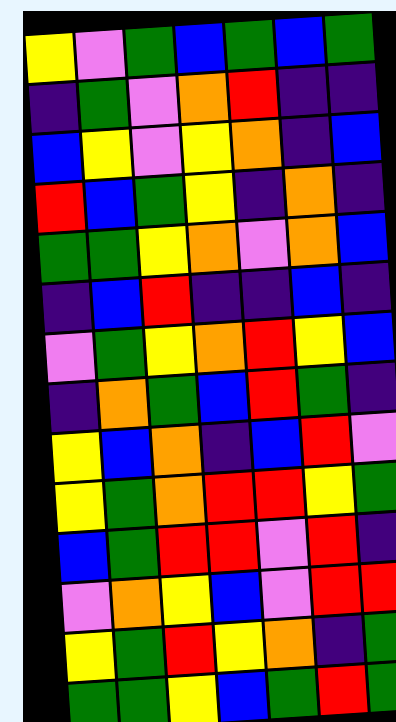[["yellow", "violet", "green", "blue", "green", "blue", "green"], ["indigo", "green", "violet", "orange", "red", "indigo", "indigo"], ["blue", "yellow", "violet", "yellow", "orange", "indigo", "blue"], ["red", "blue", "green", "yellow", "indigo", "orange", "indigo"], ["green", "green", "yellow", "orange", "violet", "orange", "blue"], ["indigo", "blue", "red", "indigo", "indigo", "blue", "indigo"], ["violet", "green", "yellow", "orange", "red", "yellow", "blue"], ["indigo", "orange", "green", "blue", "red", "green", "indigo"], ["yellow", "blue", "orange", "indigo", "blue", "red", "violet"], ["yellow", "green", "orange", "red", "red", "yellow", "green"], ["blue", "green", "red", "red", "violet", "red", "indigo"], ["violet", "orange", "yellow", "blue", "violet", "red", "red"], ["yellow", "green", "red", "yellow", "orange", "indigo", "green"], ["green", "green", "yellow", "blue", "green", "red", "green"]]